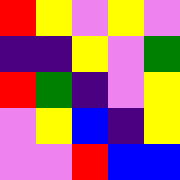[["red", "yellow", "violet", "yellow", "violet"], ["indigo", "indigo", "yellow", "violet", "green"], ["red", "green", "indigo", "violet", "yellow"], ["violet", "yellow", "blue", "indigo", "yellow"], ["violet", "violet", "red", "blue", "blue"]]